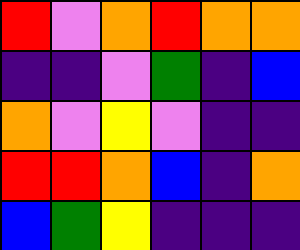[["red", "violet", "orange", "red", "orange", "orange"], ["indigo", "indigo", "violet", "green", "indigo", "blue"], ["orange", "violet", "yellow", "violet", "indigo", "indigo"], ["red", "red", "orange", "blue", "indigo", "orange"], ["blue", "green", "yellow", "indigo", "indigo", "indigo"]]